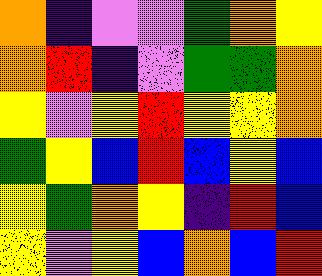[["orange", "indigo", "violet", "violet", "green", "orange", "yellow"], ["orange", "red", "indigo", "violet", "green", "green", "orange"], ["yellow", "violet", "yellow", "red", "yellow", "yellow", "orange"], ["green", "yellow", "blue", "red", "blue", "yellow", "blue"], ["yellow", "green", "orange", "yellow", "indigo", "red", "blue"], ["yellow", "violet", "yellow", "blue", "orange", "blue", "red"]]